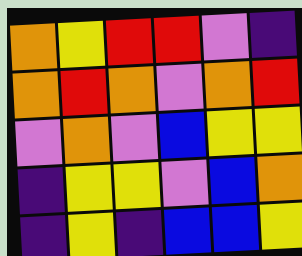[["orange", "yellow", "red", "red", "violet", "indigo"], ["orange", "red", "orange", "violet", "orange", "red"], ["violet", "orange", "violet", "blue", "yellow", "yellow"], ["indigo", "yellow", "yellow", "violet", "blue", "orange"], ["indigo", "yellow", "indigo", "blue", "blue", "yellow"]]